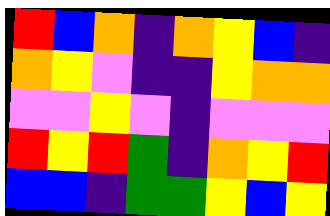[["red", "blue", "orange", "indigo", "orange", "yellow", "blue", "indigo"], ["orange", "yellow", "violet", "indigo", "indigo", "yellow", "orange", "orange"], ["violet", "violet", "yellow", "violet", "indigo", "violet", "violet", "violet"], ["red", "yellow", "red", "green", "indigo", "orange", "yellow", "red"], ["blue", "blue", "indigo", "green", "green", "yellow", "blue", "yellow"]]